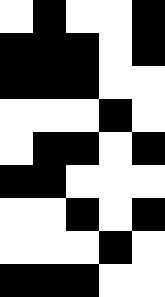[["white", "black", "white", "white", "black"], ["black", "black", "black", "white", "black"], ["black", "black", "black", "white", "white"], ["white", "white", "white", "black", "white"], ["white", "black", "black", "white", "black"], ["black", "black", "white", "white", "white"], ["white", "white", "black", "white", "black"], ["white", "white", "white", "black", "white"], ["black", "black", "black", "white", "white"]]